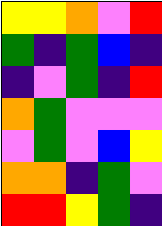[["yellow", "yellow", "orange", "violet", "red"], ["green", "indigo", "green", "blue", "indigo"], ["indigo", "violet", "green", "indigo", "red"], ["orange", "green", "violet", "violet", "violet"], ["violet", "green", "violet", "blue", "yellow"], ["orange", "orange", "indigo", "green", "violet"], ["red", "red", "yellow", "green", "indigo"]]